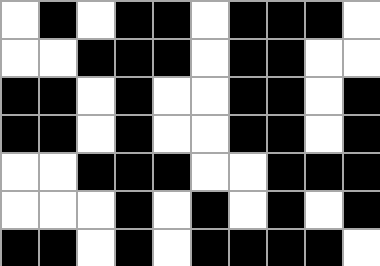[["white", "black", "white", "black", "black", "white", "black", "black", "black", "white"], ["white", "white", "black", "black", "black", "white", "black", "black", "white", "white"], ["black", "black", "white", "black", "white", "white", "black", "black", "white", "black"], ["black", "black", "white", "black", "white", "white", "black", "black", "white", "black"], ["white", "white", "black", "black", "black", "white", "white", "black", "black", "black"], ["white", "white", "white", "black", "white", "black", "white", "black", "white", "black"], ["black", "black", "white", "black", "white", "black", "black", "black", "black", "white"]]